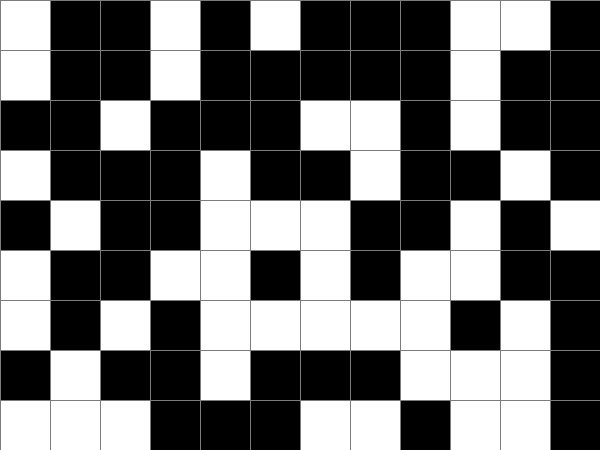[["white", "black", "black", "white", "black", "white", "black", "black", "black", "white", "white", "black"], ["white", "black", "black", "white", "black", "black", "black", "black", "black", "white", "black", "black"], ["black", "black", "white", "black", "black", "black", "white", "white", "black", "white", "black", "black"], ["white", "black", "black", "black", "white", "black", "black", "white", "black", "black", "white", "black"], ["black", "white", "black", "black", "white", "white", "white", "black", "black", "white", "black", "white"], ["white", "black", "black", "white", "white", "black", "white", "black", "white", "white", "black", "black"], ["white", "black", "white", "black", "white", "white", "white", "white", "white", "black", "white", "black"], ["black", "white", "black", "black", "white", "black", "black", "black", "white", "white", "white", "black"], ["white", "white", "white", "black", "black", "black", "white", "white", "black", "white", "white", "black"]]